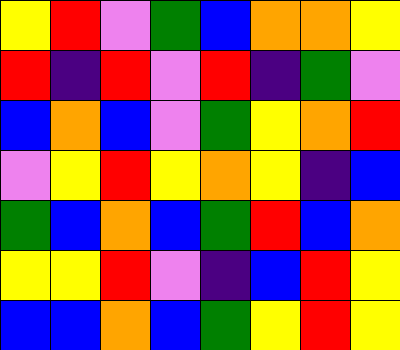[["yellow", "red", "violet", "green", "blue", "orange", "orange", "yellow"], ["red", "indigo", "red", "violet", "red", "indigo", "green", "violet"], ["blue", "orange", "blue", "violet", "green", "yellow", "orange", "red"], ["violet", "yellow", "red", "yellow", "orange", "yellow", "indigo", "blue"], ["green", "blue", "orange", "blue", "green", "red", "blue", "orange"], ["yellow", "yellow", "red", "violet", "indigo", "blue", "red", "yellow"], ["blue", "blue", "orange", "blue", "green", "yellow", "red", "yellow"]]